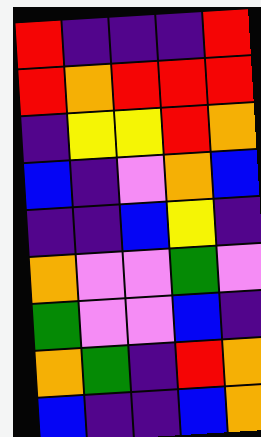[["red", "indigo", "indigo", "indigo", "red"], ["red", "orange", "red", "red", "red"], ["indigo", "yellow", "yellow", "red", "orange"], ["blue", "indigo", "violet", "orange", "blue"], ["indigo", "indigo", "blue", "yellow", "indigo"], ["orange", "violet", "violet", "green", "violet"], ["green", "violet", "violet", "blue", "indigo"], ["orange", "green", "indigo", "red", "orange"], ["blue", "indigo", "indigo", "blue", "orange"]]